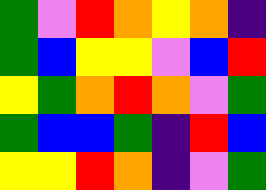[["green", "violet", "red", "orange", "yellow", "orange", "indigo"], ["green", "blue", "yellow", "yellow", "violet", "blue", "red"], ["yellow", "green", "orange", "red", "orange", "violet", "green"], ["green", "blue", "blue", "green", "indigo", "red", "blue"], ["yellow", "yellow", "red", "orange", "indigo", "violet", "green"]]